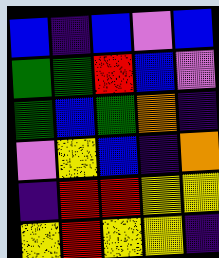[["blue", "indigo", "blue", "violet", "blue"], ["green", "green", "red", "blue", "violet"], ["green", "blue", "green", "orange", "indigo"], ["violet", "yellow", "blue", "indigo", "orange"], ["indigo", "red", "red", "yellow", "yellow"], ["yellow", "red", "yellow", "yellow", "indigo"]]